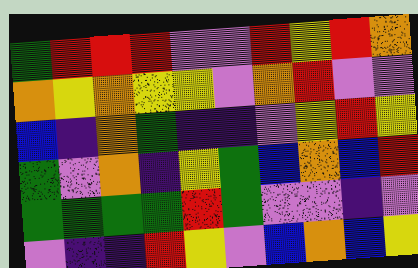[["green", "red", "red", "red", "violet", "violet", "red", "yellow", "red", "orange"], ["orange", "yellow", "orange", "yellow", "yellow", "violet", "orange", "red", "violet", "violet"], ["blue", "indigo", "orange", "green", "indigo", "indigo", "violet", "yellow", "red", "yellow"], ["green", "violet", "orange", "indigo", "yellow", "green", "blue", "orange", "blue", "red"], ["green", "green", "green", "green", "red", "green", "violet", "violet", "indigo", "violet"], ["violet", "indigo", "indigo", "red", "yellow", "violet", "blue", "orange", "blue", "yellow"]]